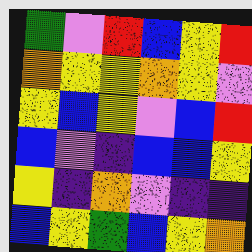[["green", "violet", "red", "blue", "yellow", "red"], ["orange", "yellow", "yellow", "orange", "yellow", "violet"], ["yellow", "blue", "yellow", "violet", "blue", "red"], ["blue", "violet", "indigo", "blue", "blue", "yellow"], ["yellow", "indigo", "orange", "violet", "indigo", "indigo"], ["blue", "yellow", "green", "blue", "yellow", "orange"]]